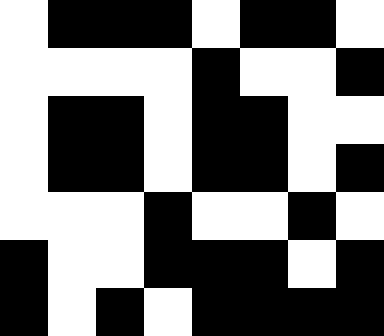[["white", "black", "black", "black", "white", "black", "black", "white"], ["white", "white", "white", "white", "black", "white", "white", "black"], ["white", "black", "black", "white", "black", "black", "white", "white"], ["white", "black", "black", "white", "black", "black", "white", "black"], ["white", "white", "white", "black", "white", "white", "black", "white"], ["black", "white", "white", "black", "black", "black", "white", "black"], ["black", "white", "black", "white", "black", "black", "black", "black"]]